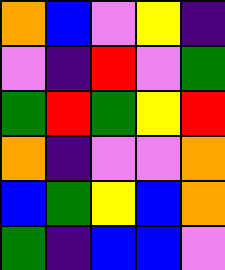[["orange", "blue", "violet", "yellow", "indigo"], ["violet", "indigo", "red", "violet", "green"], ["green", "red", "green", "yellow", "red"], ["orange", "indigo", "violet", "violet", "orange"], ["blue", "green", "yellow", "blue", "orange"], ["green", "indigo", "blue", "blue", "violet"]]